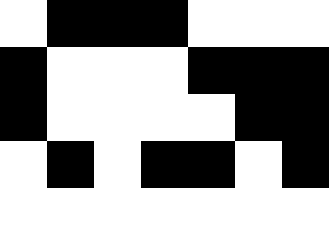[["white", "black", "black", "black", "white", "white", "white"], ["black", "white", "white", "white", "black", "black", "black"], ["black", "white", "white", "white", "white", "black", "black"], ["white", "black", "white", "black", "black", "white", "black"], ["white", "white", "white", "white", "white", "white", "white"]]